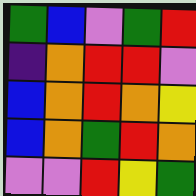[["green", "blue", "violet", "green", "red"], ["indigo", "orange", "red", "red", "violet"], ["blue", "orange", "red", "orange", "yellow"], ["blue", "orange", "green", "red", "orange"], ["violet", "violet", "red", "yellow", "green"]]